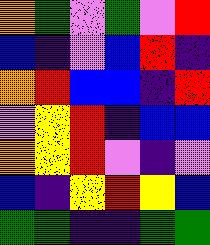[["orange", "green", "violet", "green", "violet", "red"], ["blue", "indigo", "violet", "blue", "red", "indigo"], ["orange", "red", "blue", "blue", "indigo", "red"], ["violet", "yellow", "red", "indigo", "blue", "blue"], ["orange", "yellow", "red", "violet", "indigo", "violet"], ["blue", "indigo", "yellow", "red", "yellow", "blue"], ["green", "green", "indigo", "indigo", "green", "green"]]